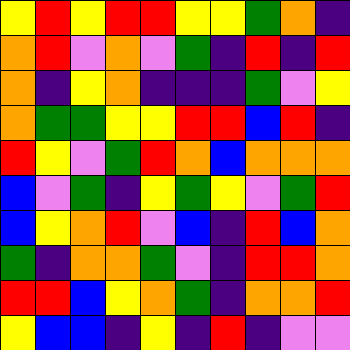[["yellow", "red", "yellow", "red", "red", "yellow", "yellow", "green", "orange", "indigo"], ["orange", "red", "violet", "orange", "violet", "green", "indigo", "red", "indigo", "red"], ["orange", "indigo", "yellow", "orange", "indigo", "indigo", "indigo", "green", "violet", "yellow"], ["orange", "green", "green", "yellow", "yellow", "red", "red", "blue", "red", "indigo"], ["red", "yellow", "violet", "green", "red", "orange", "blue", "orange", "orange", "orange"], ["blue", "violet", "green", "indigo", "yellow", "green", "yellow", "violet", "green", "red"], ["blue", "yellow", "orange", "red", "violet", "blue", "indigo", "red", "blue", "orange"], ["green", "indigo", "orange", "orange", "green", "violet", "indigo", "red", "red", "orange"], ["red", "red", "blue", "yellow", "orange", "green", "indigo", "orange", "orange", "red"], ["yellow", "blue", "blue", "indigo", "yellow", "indigo", "red", "indigo", "violet", "violet"]]